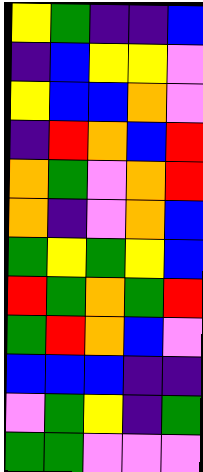[["yellow", "green", "indigo", "indigo", "blue"], ["indigo", "blue", "yellow", "yellow", "violet"], ["yellow", "blue", "blue", "orange", "violet"], ["indigo", "red", "orange", "blue", "red"], ["orange", "green", "violet", "orange", "red"], ["orange", "indigo", "violet", "orange", "blue"], ["green", "yellow", "green", "yellow", "blue"], ["red", "green", "orange", "green", "red"], ["green", "red", "orange", "blue", "violet"], ["blue", "blue", "blue", "indigo", "indigo"], ["violet", "green", "yellow", "indigo", "green"], ["green", "green", "violet", "violet", "violet"]]